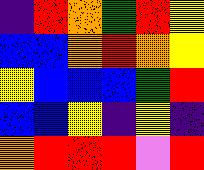[["indigo", "red", "orange", "green", "red", "yellow"], ["blue", "blue", "orange", "red", "orange", "yellow"], ["yellow", "blue", "blue", "blue", "green", "red"], ["blue", "blue", "yellow", "indigo", "yellow", "indigo"], ["orange", "red", "red", "red", "violet", "red"]]